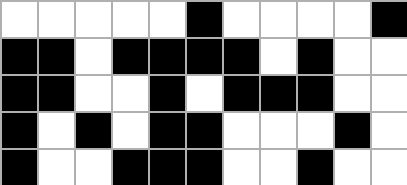[["white", "white", "white", "white", "white", "black", "white", "white", "white", "white", "black"], ["black", "black", "white", "black", "black", "black", "black", "white", "black", "white", "white"], ["black", "black", "white", "white", "black", "white", "black", "black", "black", "white", "white"], ["black", "white", "black", "white", "black", "black", "white", "white", "white", "black", "white"], ["black", "white", "white", "black", "black", "black", "white", "white", "black", "white", "white"]]